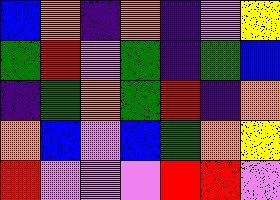[["blue", "orange", "indigo", "orange", "indigo", "violet", "yellow"], ["green", "red", "violet", "green", "indigo", "green", "blue"], ["indigo", "green", "orange", "green", "red", "indigo", "orange"], ["orange", "blue", "violet", "blue", "green", "orange", "yellow"], ["red", "violet", "violet", "violet", "red", "red", "violet"]]